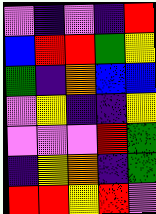[["violet", "indigo", "violet", "indigo", "red"], ["blue", "red", "red", "green", "yellow"], ["green", "indigo", "orange", "blue", "blue"], ["violet", "yellow", "indigo", "indigo", "yellow"], ["violet", "violet", "violet", "red", "green"], ["indigo", "yellow", "orange", "indigo", "green"], ["red", "red", "yellow", "red", "violet"]]